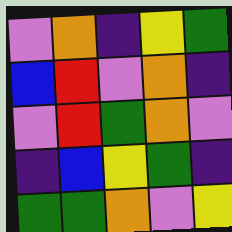[["violet", "orange", "indigo", "yellow", "green"], ["blue", "red", "violet", "orange", "indigo"], ["violet", "red", "green", "orange", "violet"], ["indigo", "blue", "yellow", "green", "indigo"], ["green", "green", "orange", "violet", "yellow"]]